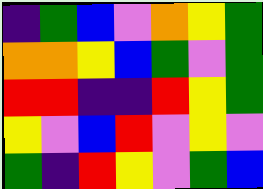[["indigo", "green", "blue", "violet", "orange", "yellow", "green"], ["orange", "orange", "yellow", "blue", "green", "violet", "green"], ["red", "red", "indigo", "indigo", "red", "yellow", "green"], ["yellow", "violet", "blue", "red", "violet", "yellow", "violet"], ["green", "indigo", "red", "yellow", "violet", "green", "blue"]]